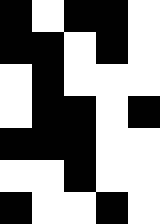[["black", "white", "black", "black", "white"], ["black", "black", "white", "black", "white"], ["white", "black", "white", "white", "white"], ["white", "black", "black", "white", "black"], ["black", "black", "black", "white", "white"], ["white", "white", "black", "white", "white"], ["black", "white", "white", "black", "white"]]